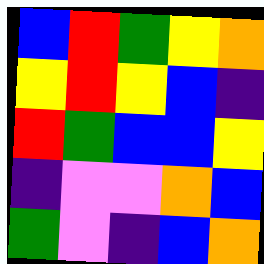[["blue", "red", "green", "yellow", "orange"], ["yellow", "red", "yellow", "blue", "indigo"], ["red", "green", "blue", "blue", "yellow"], ["indigo", "violet", "violet", "orange", "blue"], ["green", "violet", "indigo", "blue", "orange"]]